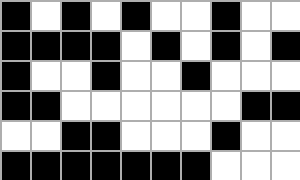[["black", "white", "black", "white", "black", "white", "white", "black", "white", "white"], ["black", "black", "black", "black", "white", "black", "white", "black", "white", "black"], ["black", "white", "white", "black", "white", "white", "black", "white", "white", "white"], ["black", "black", "white", "white", "white", "white", "white", "white", "black", "black"], ["white", "white", "black", "black", "white", "white", "white", "black", "white", "white"], ["black", "black", "black", "black", "black", "black", "black", "white", "white", "white"]]